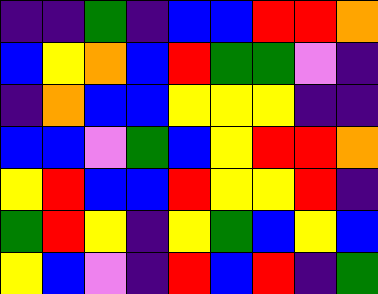[["indigo", "indigo", "green", "indigo", "blue", "blue", "red", "red", "orange"], ["blue", "yellow", "orange", "blue", "red", "green", "green", "violet", "indigo"], ["indigo", "orange", "blue", "blue", "yellow", "yellow", "yellow", "indigo", "indigo"], ["blue", "blue", "violet", "green", "blue", "yellow", "red", "red", "orange"], ["yellow", "red", "blue", "blue", "red", "yellow", "yellow", "red", "indigo"], ["green", "red", "yellow", "indigo", "yellow", "green", "blue", "yellow", "blue"], ["yellow", "blue", "violet", "indigo", "red", "blue", "red", "indigo", "green"]]